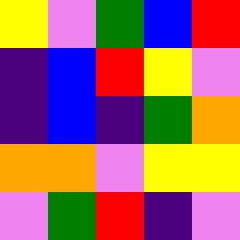[["yellow", "violet", "green", "blue", "red"], ["indigo", "blue", "red", "yellow", "violet"], ["indigo", "blue", "indigo", "green", "orange"], ["orange", "orange", "violet", "yellow", "yellow"], ["violet", "green", "red", "indigo", "violet"]]